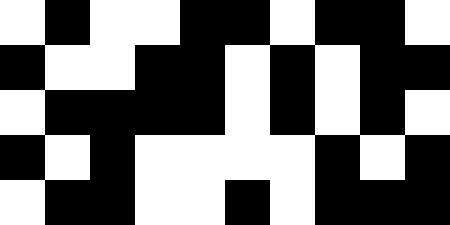[["white", "black", "white", "white", "black", "black", "white", "black", "black", "white"], ["black", "white", "white", "black", "black", "white", "black", "white", "black", "black"], ["white", "black", "black", "black", "black", "white", "black", "white", "black", "white"], ["black", "white", "black", "white", "white", "white", "white", "black", "white", "black"], ["white", "black", "black", "white", "white", "black", "white", "black", "black", "black"]]